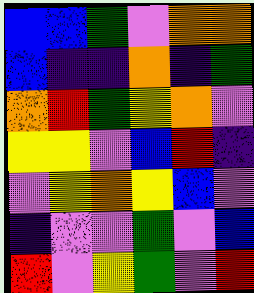[["blue", "blue", "green", "violet", "orange", "orange"], ["blue", "indigo", "indigo", "orange", "indigo", "green"], ["orange", "red", "green", "yellow", "orange", "violet"], ["yellow", "yellow", "violet", "blue", "red", "indigo"], ["violet", "yellow", "orange", "yellow", "blue", "violet"], ["indigo", "violet", "violet", "green", "violet", "blue"], ["red", "violet", "yellow", "green", "violet", "red"]]